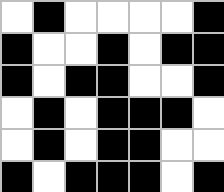[["white", "black", "white", "white", "white", "white", "black"], ["black", "white", "white", "black", "white", "black", "black"], ["black", "white", "black", "black", "white", "white", "black"], ["white", "black", "white", "black", "black", "black", "white"], ["white", "black", "white", "black", "black", "white", "white"], ["black", "white", "black", "black", "black", "white", "black"]]